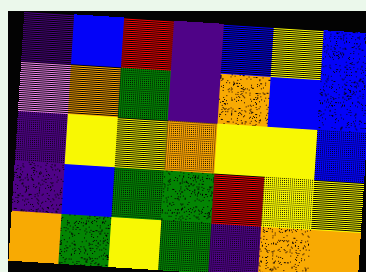[["indigo", "blue", "red", "indigo", "blue", "yellow", "blue"], ["violet", "orange", "green", "indigo", "orange", "blue", "blue"], ["indigo", "yellow", "yellow", "orange", "yellow", "yellow", "blue"], ["indigo", "blue", "green", "green", "red", "yellow", "yellow"], ["orange", "green", "yellow", "green", "indigo", "orange", "orange"]]